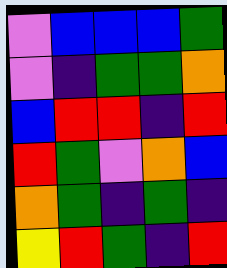[["violet", "blue", "blue", "blue", "green"], ["violet", "indigo", "green", "green", "orange"], ["blue", "red", "red", "indigo", "red"], ["red", "green", "violet", "orange", "blue"], ["orange", "green", "indigo", "green", "indigo"], ["yellow", "red", "green", "indigo", "red"]]